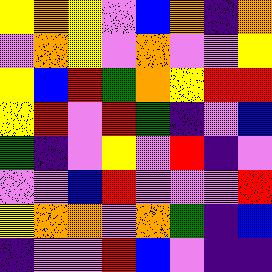[["yellow", "orange", "yellow", "violet", "blue", "orange", "indigo", "orange"], ["violet", "orange", "yellow", "violet", "orange", "violet", "violet", "yellow"], ["yellow", "blue", "red", "green", "orange", "yellow", "red", "red"], ["yellow", "red", "violet", "red", "green", "indigo", "violet", "blue"], ["green", "indigo", "violet", "yellow", "violet", "red", "indigo", "violet"], ["violet", "violet", "blue", "red", "violet", "violet", "violet", "red"], ["yellow", "orange", "orange", "violet", "orange", "green", "indigo", "blue"], ["indigo", "violet", "violet", "red", "blue", "violet", "indigo", "indigo"]]